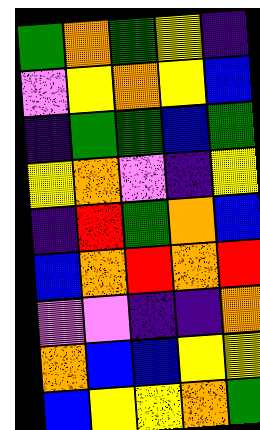[["green", "orange", "green", "yellow", "indigo"], ["violet", "yellow", "orange", "yellow", "blue"], ["indigo", "green", "green", "blue", "green"], ["yellow", "orange", "violet", "indigo", "yellow"], ["indigo", "red", "green", "orange", "blue"], ["blue", "orange", "red", "orange", "red"], ["violet", "violet", "indigo", "indigo", "orange"], ["orange", "blue", "blue", "yellow", "yellow"], ["blue", "yellow", "yellow", "orange", "green"]]